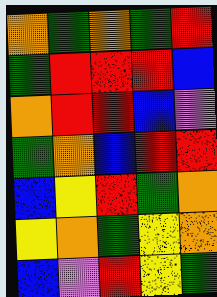[["orange", "green", "orange", "green", "red"], ["green", "red", "red", "red", "blue"], ["orange", "red", "red", "blue", "violet"], ["green", "orange", "blue", "red", "red"], ["blue", "yellow", "red", "green", "orange"], ["yellow", "orange", "green", "yellow", "orange"], ["blue", "violet", "red", "yellow", "green"]]